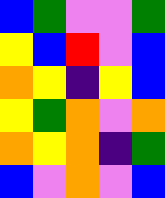[["blue", "green", "violet", "violet", "green"], ["yellow", "blue", "red", "violet", "blue"], ["orange", "yellow", "indigo", "yellow", "blue"], ["yellow", "green", "orange", "violet", "orange"], ["orange", "yellow", "orange", "indigo", "green"], ["blue", "violet", "orange", "violet", "blue"]]